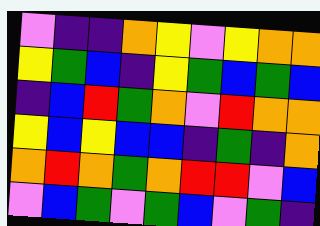[["violet", "indigo", "indigo", "orange", "yellow", "violet", "yellow", "orange", "orange"], ["yellow", "green", "blue", "indigo", "yellow", "green", "blue", "green", "blue"], ["indigo", "blue", "red", "green", "orange", "violet", "red", "orange", "orange"], ["yellow", "blue", "yellow", "blue", "blue", "indigo", "green", "indigo", "orange"], ["orange", "red", "orange", "green", "orange", "red", "red", "violet", "blue"], ["violet", "blue", "green", "violet", "green", "blue", "violet", "green", "indigo"]]